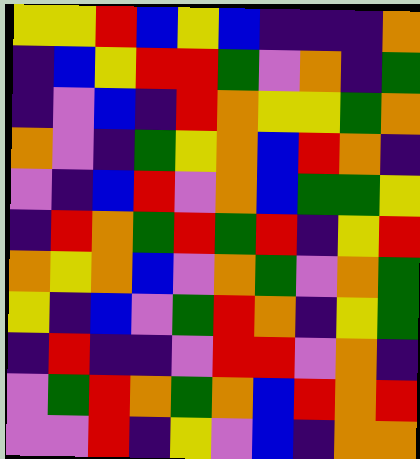[["yellow", "yellow", "red", "blue", "yellow", "blue", "indigo", "indigo", "indigo", "orange"], ["indigo", "blue", "yellow", "red", "red", "green", "violet", "orange", "indigo", "green"], ["indigo", "violet", "blue", "indigo", "red", "orange", "yellow", "yellow", "green", "orange"], ["orange", "violet", "indigo", "green", "yellow", "orange", "blue", "red", "orange", "indigo"], ["violet", "indigo", "blue", "red", "violet", "orange", "blue", "green", "green", "yellow"], ["indigo", "red", "orange", "green", "red", "green", "red", "indigo", "yellow", "red"], ["orange", "yellow", "orange", "blue", "violet", "orange", "green", "violet", "orange", "green"], ["yellow", "indigo", "blue", "violet", "green", "red", "orange", "indigo", "yellow", "green"], ["indigo", "red", "indigo", "indigo", "violet", "red", "red", "violet", "orange", "indigo"], ["violet", "green", "red", "orange", "green", "orange", "blue", "red", "orange", "red"], ["violet", "violet", "red", "indigo", "yellow", "violet", "blue", "indigo", "orange", "orange"]]